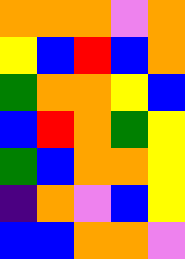[["orange", "orange", "orange", "violet", "orange"], ["yellow", "blue", "red", "blue", "orange"], ["green", "orange", "orange", "yellow", "blue"], ["blue", "red", "orange", "green", "yellow"], ["green", "blue", "orange", "orange", "yellow"], ["indigo", "orange", "violet", "blue", "yellow"], ["blue", "blue", "orange", "orange", "violet"]]